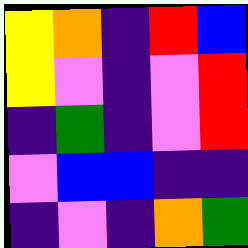[["yellow", "orange", "indigo", "red", "blue"], ["yellow", "violet", "indigo", "violet", "red"], ["indigo", "green", "indigo", "violet", "red"], ["violet", "blue", "blue", "indigo", "indigo"], ["indigo", "violet", "indigo", "orange", "green"]]